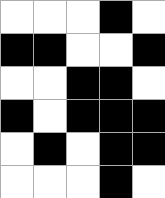[["white", "white", "white", "black", "white"], ["black", "black", "white", "white", "black"], ["white", "white", "black", "black", "white"], ["black", "white", "black", "black", "black"], ["white", "black", "white", "black", "black"], ["white", "white", "white", "black", "white"]]